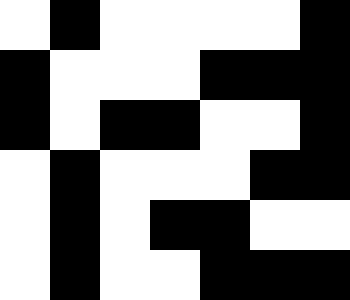[["white", "black", "white", "white", "white", "white", "black"], ["black", "white", "white", "white", "black", "black", "black"], ["black", "white", "black", "black", "white", "white", "black"], ["white", "black", "white", "white", "white", "black", "black"], ["white", "black", "white", "black", "black", "white", "white"], ["white", "black", "white", "white", "black", "black", "black"]]